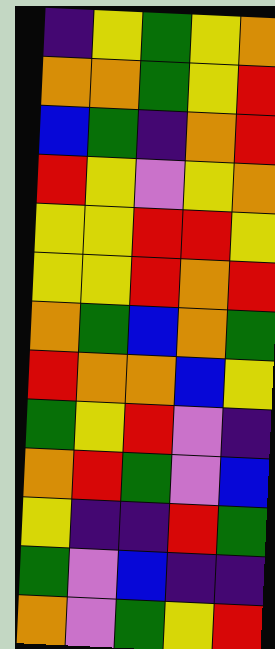[["indigo", "yellow", "green", "yellow", "orange"], ["orange", "orange", "green", "yellow", "red"], ["blue", "green", "indigo", "orange", "red"], ["red", "yellow", "violet", "yellow", "orange"], ["yellow", "yellow", "red", "red", "yellow"], ["yellow", "yellow", "red", "orange", "red"], ["orange", "green", "blue", "orange", "green"], ["red", "orange", "orange", "blue", "yellow"], ["green", "yellow", "red", "violet", "indigo"], ["orange", "red", "green", "violet", "blue"], ["yellow", "indigo", "indigo", "red", "green"], ["green", "violet", "blue", "indigo", "indigo"], ["orange", "violet", "green", "yellow", "red"]]